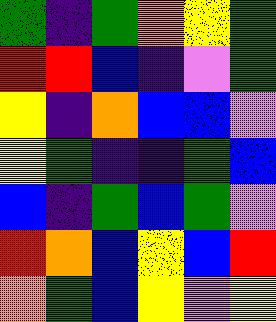[["green", "indigo", "green", "orange", "yellow", "green"], ["red", "red", "blue", "indigo", "violet", "green"], ["yellow", "indigo", "orange", "blue", "blue", "violet"], ["yellow", "green", "indigo", "indigo", "green", "blue"], ["blue", "indigo", "green", "blue", "green", "violet"], ["red", "orange", "blue", "yellow", "blue", "red"], ["orange", "green", "blue", "yellow", "violet", "yellow"]]